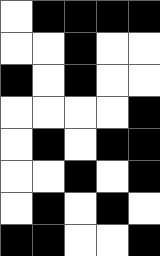[["white", "black", "black", "black", "black"], ["white", "white", "black", "white", "white"], ["black", "white", "black", "white", "white"], ["white", "white", "white", "white", "black"], ["white", "black", "white", "black", "black"], ["white", "white", "black", "white", "black"], ["white", "black", "white", "black", "white"], ["black", "black", "white", "white", "black"]]